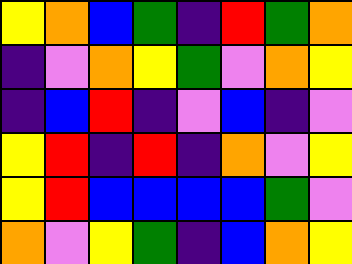[["yellow", "orange", "blue", "green", "indigo", "red", "green", "orange"], ["indigo", "violet", "orange", "yellow", "green", "violet", "orange", "yellow"], ["indigo", "blue", "red", "indigo", "violet", "blue", "indigo", "violet"], ["yellow", "red", "indigo", "red", "indigo", "orange", "violet", "yellow"], ["yellow", "red", "blue", "blue", "blue", "blue", "green", "violet"], ["orange", "violet", "yellow", "green", "indigo", "blue", "orange", "yellow"]]